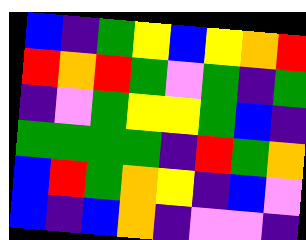[["blue", "indigo", "green", "yellow", "blue", "yellow", "orange", "red"], ["red", "orange", "red", "green", "violet", "green", "indigo", "green"], ["indigo", "violet", "green", "yellow", "yellow", "green", "blue", "indigo"], ["green", "green", "green", "green", "indigo", "red", "green", "orange"], ["blue", "red", "green", "orange", "yellow", "indigo", "blue", "violet"], ["blue", "indigo", "blue", "orange", "indigo", "violet", "violet", "indigo"]]